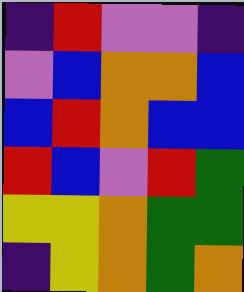[["indigo", "red", "violet", "violet", "indigo"], ["violet", "blue", "orange", "orange", "blue"], ["blue", "red", "orange", "blue", "blue"], ["red", "blue", "violet", "red", "green"], ["yellow", "yellow", "orange", "green", "green"], ["indigo", "yellow", "orange", "green", "orange"]]